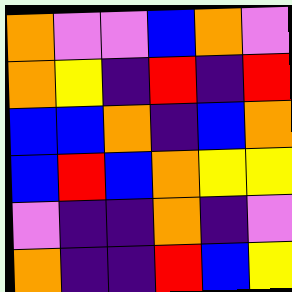[["orange", "violet", "violet", "blue", "orange", "violet"], ["orange", "yellow", "indigo", "red", "indigo", "red"], ["blue", "blue", "orange", "indigo", "blue", "orange"], ["blue", "red", "blue", "orange", "yellow", "yellow"], ["violet", "indigo", "indigo", "orange", "indigo", "violet"], ["orange", "indigo", "indigo", "red", "blue", "yellow"]]